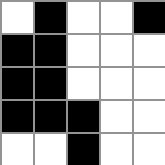[["white", "black", "white", "white", "black"], ["black", "black", "white", "white", "white"], ["black", "black", "white", "white", "white"], ["black", "black", "black", "white", "white"], ["white", "white", "black", "white", "white"]]